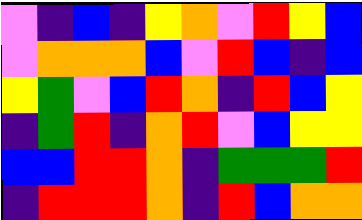[["violet", "indigo", "blue", "indigo", "yellow", "orange", "violet", "red", "yellow", "blue"], ["violet", "orange", "orange", "orange", "blue", "violet", "red", "blue", "indigo", "blue"], ["yellow", "green", "violet", "blue", "red", "orange", "indigo", "red", "blue", "yellow"], ["indigo", "green", "red", "indigo", "orange", "red", "violet", "blue", "yellow", "yellow"], ["blue", "blue", "red", "red", "orange", "indigo", "green", "green", "green", "red"], ["indigo", "red", "red", "red", "orange", "indigo", "red", "blue", "orange", "orange"]]